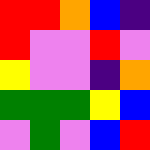[["red", "red", "orange", "blue", "indigo"], ["red", "violet", "violet", "red", "violet"], ["yellow", "violet", "violet", "indigo", "orange"], ["green", "green", "green", "yellow", "blue"], ["violet", "green", "violet", "blue", "red"]]